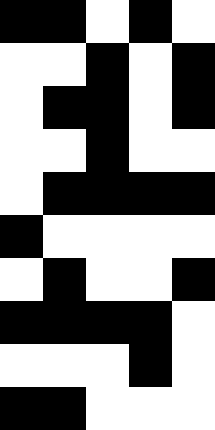[["black", "black", "white", "black", "white"], ["white", "white", "black", "white", "black"], ["white", "black", "black", "white", "black"], ["white", "white", "black", "white", "white"], ["white", "black", "black", "black", "black"], ["black", "white", "white", "white", "white"], ["white", "black", "white", "white", "black"], ["black", "black", "black", "black", "white"], ["white", "white", "white", "black", "white"], ["black", "black", "white", "white", "white"]]